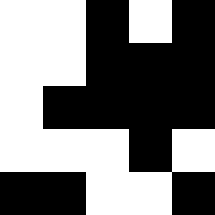[["white", "white", "black", "white", "black"], ["white", "white", "black", "black", "black"], ["white", "black", "black", "black", "black"], ["white", "white", "white", "black", "white"], ["black", "black", "white", "white", "black"]]